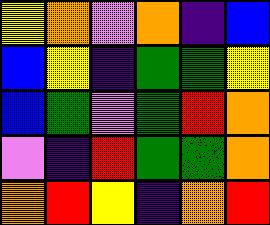[["yellow", "orange", "violet", "orange", "indigo", "blue"], ["blue", "yellow", "indigo", "green", "green", "yellow"], ["blue", "green", "violet", "green", "red", "orange"], ["violet", "indigo", "red", "green", "green", "orange"], ["orange", "red", "yellow", "indigo", "orange", "red"]]